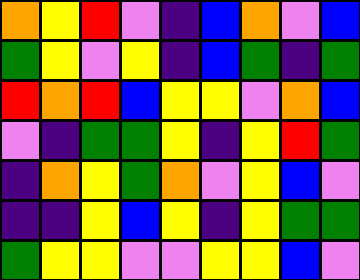[["orange", "yellow", "red", "violet", "indigo", "blue", "orange", "violet", "blue"], ["green", "yellow", "violet", "yellow", "indigo", "blue", "green", "indigo", "green"], ["red", "orange", "red", "blue", "yellow", "yellow", "violet", "orange", "blue"], ["violet", "indigo", "green", "green", "yellow", "indigo", "yellow", "red", "green"], ["indigo", "orange", "yellow", "green", "orange", "violet", "yellow", "blue", "violet"], ["indigo", "indigo", "yellow", "blue", "yellow", "indigo", "yellow", "green", "green"], ["green", "yellow", "yellow", "violet", "violet", "yellow", "yellow", "blue", "violet"]]